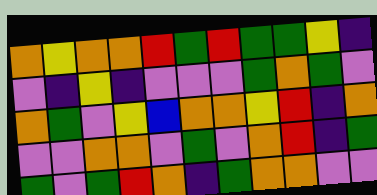[["orange", "yellow", "orange", "orange", "red", "green", "red", "green", "green", "yellow", "indigo"], ["violet", "indigo", "yellow", "indigo", "violet", "violet", "violet", "green", "orange", "green", "violet"], ["orange", "green", "violet", "yellow", "blue", "orange", "orange", "yellow", "red", "indigo", "orange"], ["violet", "violet", "orange", "orange", "violet", "green", "violet", "orange", "red", "indigo", "green"], ["green", "violet", "green", "red", "orange", "indigo", "green", "orange", "orange", "violet", "violet"]]